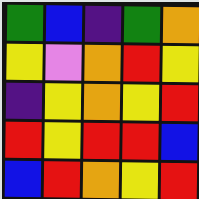[["green", "blue", "indigo", "green", "orange"], ["yellow", "violet", "orange", "red", "yellow"], ["indigo", "yellow", "orange", "yellow", "red"], ["red", "yellow", "red", "red", "blue"], ["blue", "red", "orange", "yellow", "red"]]